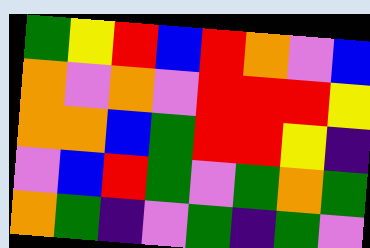[["green", "yellow", "red", "blue", "red", "orange", "violet", "blue"], ["orange", "violet", "orange", "violet", "red", "red", "red", "yellow"], ["orange", "orange", "blue", "green", "red", "red", "yellow", "indigo"], ["violet", "blue", "red", "green", "violet", "green", "orange", "green"], ["orange", "green", "indigo", "violet", "green", "indigo", "green", "violet"]]